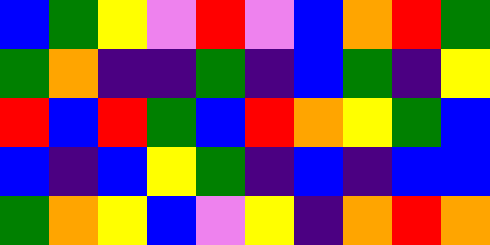[["blue", "green", "yellow", "violet", "red", "violet", "blue", "orange", "red", "green"], ["green", "orange", "indigo", "indigo", "green", "indigo", "blue", "green", "indigo", "yellow"], ["red", "blue", "red", "green", "blue", "red", "orange", "yellow", "green", "blue"], ["blue", "indigo", "blue", "yellow", "green", "indigo", "blue", "indigo", "blue", "blue"], ["green", "orange", "yellow", "blue", "violet", "yellow", "indigo", "orange", "red", "orange"]]